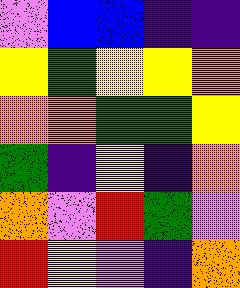[["violet", "blue", "blue", "indigo", "indigo"], ["yellow", "green", "yellow", "yellow", "orange"], ["orange", "orange", "green", "green", "yellow"], ["green", "indigo", "yellow", "indigo", "orange"], ["orange", "violet", "red", "green", "violet"], ["red", "yellow", "violet", "indigo", "orange"]]